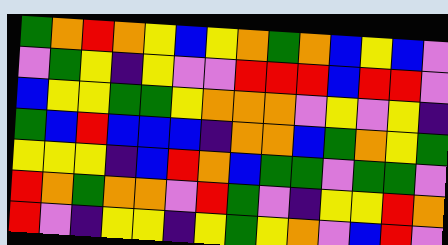[["green", "orange", "red", "orange", "yellow", "blue", "yellow", "orange", "green", "orange", "blue", "yellow", "blue", "violet"], ["violet", "green", "yellow", "indigo", "yellow", "violet", "violet", "red", "red", "red", "blue", "red", "red", "violet"], ["blue", "yellow", "yellow", "green", "green", "yellow", "orange", "orange", "orange", "violet", "yellow", "violet", "yellow", "indigo"], ["green", "blue", "red", "blue", "blue", "blue", "indigo", "orange", "orange", "blue", "green", "orange", "yellow", "green"], ["yellow", "yellow", "yellow", "indigo", "blue", "red", "orange", "blue", "green", "green", "violet", "green", "green", "violet"], ["red", "orange", "green", "orange", "orange", "violet", "red", "green", "violet", "indigo", "yellow", "yellow", "red", "orange"], ["red", "violet", "indigo", "yellow", "yellow", "indigo", "yellow", "green", "yellow", "orange", "violet", "blue", "red", "violet"]]